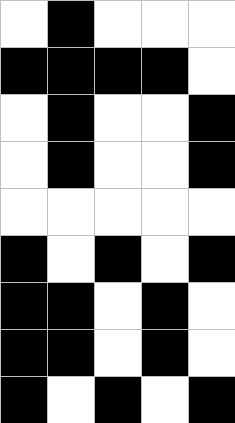[["white", "black", "white", "white", "white"], ["black", "black", "black", "black", "white"], ["white", "black", "white", "white", "black"], ["white", "black", "white", "white", "black"], ["white", "white", "white", "white", "white"], ["black", "white", "black", "white", "black"], ["black", "black", "white", "black", "white"], ["black", "black", "white", "black", "white"], ["black", "white", "black", "white", "black"]]